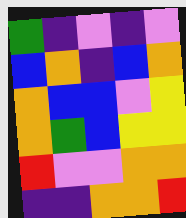[["green", "indigo", "violet", "indigo", "violet"], ["blue", "orange", "indigo", "blue", "orange"], ["orange", "blue", "blue", "violet", "yellow"], ["orange", "green", "blue", "yellow", "yellow"], ["red", "violet", "violet", "orange", "orange"], ["indigo", "indigo", "orange", "orange", "red"]]